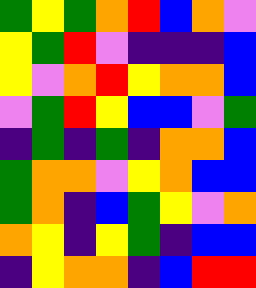[["green", "yellow", "green", "orange", "red", "blue", "orange", "violet"], ["yellow", "green", "red", "violet", "indigo", "indigo", "indigo", "blue"], ["yellow", "violet", "orange", "red", "yellow", "orange", "orange", "blue"], ["violet", "green", "red", "yellow", "blue", "blue", "violet", "green"], ["indigo", "green", "indigo", "green", "indigo", "orange", "orange", "blue"], ["green", "orange", "orange", "violet", "yellow", "orange", "blue", "blue"], ["green", "orange", "indigo", "blue", "green", "yellow", "violet", "orange"], ["orange", "yellow", "indigo", "yellow", "green", "indigo", "blue", "blue"], ["indigo", "yellow", "orange", "orange", "indigo", "blue", "red", "red"]]